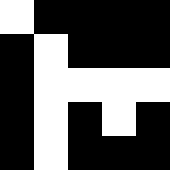[["white", "black", "black", "black", "black"], ["black", "white", "black", "black", "black"], ["black", "white", "white", "white", "white"], ["black", "white", "black", "white", "black"], ["black", "white", "black", "black", "black"]]